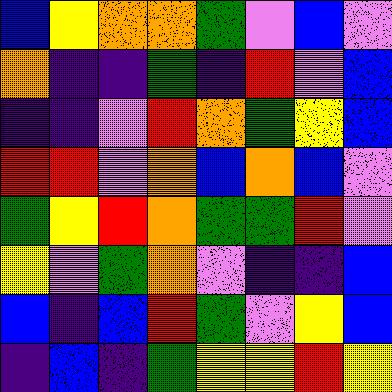[["blue", "yellow", "orange", "orange", "green", "violet", "blue", "violet"], ["orange", "indigo", "indigo", "green", "indigo", "red", "violet", "blue"], ["indigo", "indigo", "violet", "red", "orange", "green", "yellow", "blue"], ["red", "red", "violet", "orange", "blue", "orange", "blue", "violet"], ["green", "yellow", "red", "orange", "green", "green", "red", "violet"], ["yellow", "violet", "green", "orange", "violet", "indigo", "indigo", "blue"], ["blue", "indigo", "blue", "red", "green", "violet", "yellow", "blue"], ["indigo", "blue", "indigo", "green", "yellow", "yellow", "red", "yellow"]]